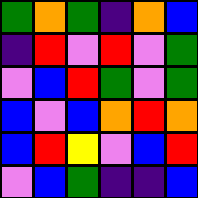[["green", "orange", "green", "indigo", "orange", "blue"], ["indigo", "red", "violet", "red", "violet", "green"], ["violet", "blue", "red", "green", "violet", "green"], ["blue", "violet", "blue", "orange", "red", "orange"], ["blue", "red", "yellow", "violet", "blue", "red"], ["violet", "blue", "green", "indigo", "indigo", "blue"]]